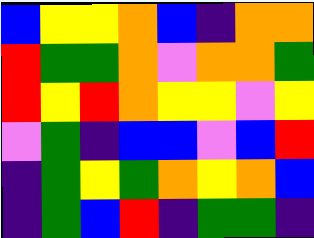[["blue", "yellow", "yellow", "orange", "blue", "indigo", "orange", "orange"], ["red", "green", "green", "orange", "violet", "orange", "orange", "green"], ["red", "yellow", "red", "orange", "yellow", "yellow", "violet", "yellow"], ["violet", "green", "indigo", "blue", "blue", "violet", "blue", "red"], ["indigo", "green", "yellow", "green", "orange", "yellow", "orange", "blue"], ["indigo", "green", "blue", "red", "indigo", "green", "green", "indigo"]]